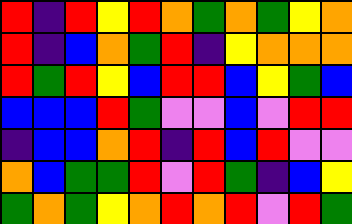[["red", "indigo", "red", "yellow", "red", "orange", "green", "orange", "green", "yellow", "orange"], ["red", "indigo", "blue", "orange", "green", "red", "indigo", "yellow", "orange", "orange", "orange"], ["red", "green", "red", "yellow", "blue", "red", "red", "blue", "yellow", "green", "blue"], ["blue", "blue", "blue", "red", "green", "violet", "violet", "blue", "violet", "red", "red"], ["indigo", "blue", "blue", "orange", "red", "indigo", "red", "blue", "red", "violet", "violet"], ["orange", "blue", "green", "green", "red", "violet", "red", "green", "indigo", "blue", "yellow"], ["green", "orange", "green", "yellow", "orange", "red", "orange", "red", "violet", "red", "green"]]